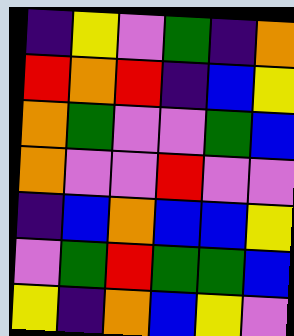[["indigo", "yellow", "violet", "green", "indigo", "orange"], ["red", "orange", "red", "indigo", "blue", "yellow"], ["orange", "green", "violet", "violet", "green", "blue"], ["orange", "violet", "violet", "red", "violet", "violet"], ["indigo", "blue", "orange", "blue", "blue", "yellow"], ["violet", "green", "red", "green", "green", "blue"], ["yellow", "indigo", "orange", "blue", "yellow", "violet"]]